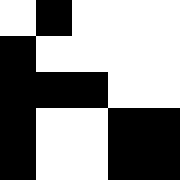[["white", "black", "white", "white", "white"], ["black", "white", "white", "white", "white"], ["black", "black", "black", "white", "white"], ["black", "white", "white", "black", "black"], ["black", "white", "white", "black", "black"]]